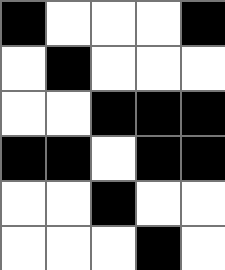[["black", "white", "white", "white", "black"], ["white", "black", "white", "white", "white"], ["white", "white", "black", "black", "black"], ["black", "black", "white", "black", "black"], ["white", "white", "black", "white", "white"], ["white", "white", "white", "black", "white"]]